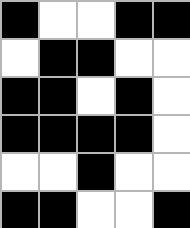[["black", "white", "white", "black", "black"], ["white", "black", "black", "white", "white"], ["black", "black", "white", "black", "white"], ["black", "black", "black", "black", "white"], ["white", "white", "black", "white", "white"], ["black", "black", "white", "white", "black"]]